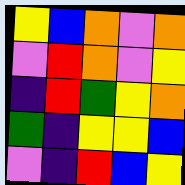[["yellow", "blue", "orange", "violet", "orange"], ["violet", "red", "orange", "violet", "yellow"], ["indigo", "red", "green", "yellow", "orange"], ["green", "indigo", "yellow", "yellow", "blue"], ["violet", "indigo", "red", "blue", "yellow"]]